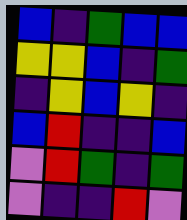[["blue", "indigo", "green", "blue", "blue"], ["yellow", "yellow", "blue", "indigo", "green"], ["indigo", "yellow", "blue", "yellow", "indigo"], ["blue", "red", "indigo", "indigo", "blue"], ["violet", "red", "green", "indigo", "green"], ["violet", "indigo", "indigo", "red", "violet"]]